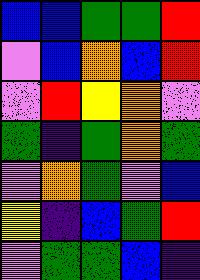[["blue", "blue", "green", "green", "red"], ["violet", "blue", "orange", "blue", "red"], ["violet", "red", "yellow", "orange", "violet"], ["green", "indigo", "green", "orange", "green"], ["violet", "orange", "green", "violet", "blue"], ["yellow", "indigo", "blue", "green", "red"], ["violet", "green", "green", "blue", "indigo"]]